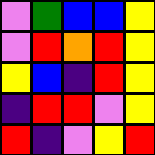[["violet", "green", "blue", "blue", "yellow"], ["violet", "red", "orange", "red", "yellow"], ["yellow", "blue", "indigo", "red", "yellow"], ["indigo", "red", "red", "violet", "yellow"], ["red", "indigo", "violet", "yellow", "red"]]